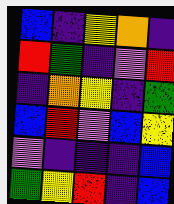[["blue", "indigo", "yellow", "orange", "indigo"], ["red", "green", "indigo", "violet", "red"], ["indigo", "orange", "yellow", "indigo", "green"], ["blue", "red", "violet", "blue", "yellow"], ["violet", "indigo", "indigo", "indigo", "blue"], ["green", "yellow", "red", "indigo", "blue"]]